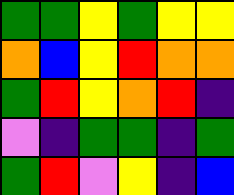[["green", "green", "yellow", "green", "yellow", "yellow"], ["orange", "blue", "yellow", "red", "orange", "orange"], ["green", "red", "yellow", "orange", "red", "indigo"], ["violet", "indigo", "green", "green", "indigo", "green"], ["green", "red", "violet", "yellow", "indigo", "blue"]]